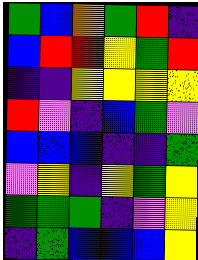[["green", "blue", "orange", "green", "red", "indigo"], ["blue", "red", "red", "yellow", "green", "red"], ["indigo", "indigo", "yellow", "yellow", "yellow", "yellow"], ["red", "violet", "indigo", "blue", "green", "violet"], ["blue", "blue", "blue", "indigo", "indigo", "green"], ["violet", "yellow", "indigo", "yellow", "green", "yellow"], ["green", "green", "green", "indigo", "violet", "yellow"], ["indigo", "green", "blue", "blue", "blue", "yellow"]]